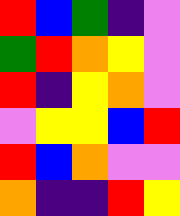[["red", "blue", "green", "indigo", "violet"], ["green", "red", "orange", "yellow", "violet"], ["red", "indigo", "yellow", "orange", "violet"], ["violet", "yellow", "yellow", "blue", "red"], ["red", "blue", "orange", "violet", "violet"], ["orange", "indigo", "indigo", "red", "yellow"]]